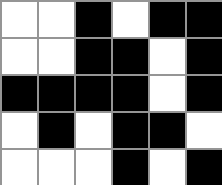[["white", "white", "black", "white", "black", "black"], ["white", "white", "black", "black", "white", "black"], ["black", "black", "black", "black", "white", "black"], ["white", "black", "white", "black", "black", "white"], ["white", "white", "white", "black", "white", "black"]]